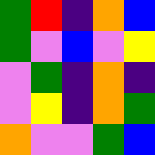[["green", "red", "indigo", "orange", "blue"], ["green", "violet", "blue", "violet", "yellow"], ["violet", "green", "indigo", "orange", "indigo"], ["violet", "yellow", "indigo", "orange", "green"], ["orange", "violet", "violet", "green", "blue"]]